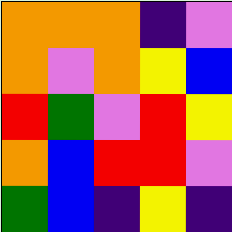[["orange", "orange", "orange", "indigo", "violet"], ["orange", "violet", "orange", "yellow", "blue"], ["red", "green", "violet", "red", "yellow"], ["orange", "blue", "red", "red", "violet"], ["green", "blue", "indigo", "yellow", "indigo"]]